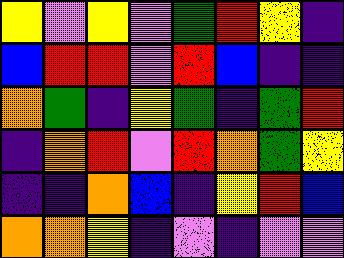[["yellow", "violet", "yellow", "violet", "green", "red", "yellow", "indigo"], ["blue", "red", "red", "violet", "red", "blue", "indigo", "indigo"], ["orange", "green", "indigo", "yellow", "green", "indigo", "green", "red"], ["indigo", "orange", "red", "violet", "red", "orange", "green", "yellow"], ["indigo", "indigo", "orange", "blue", "indigo", "yellow", "red", "blue"], ["orange", "orange", "yellow", "indigo", "violet", "indigo", "violet", "violet"]]